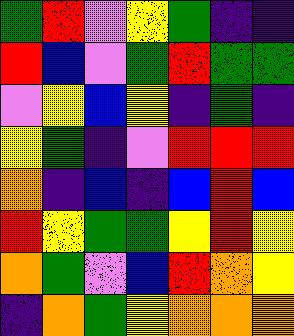[["green", "red", "violet", "yellow", "green", "indigo", "indigo"], ["red", "blue", "violet", "green", "red", "green", "green"], ["violet", "yellow", "blue", "yellow", "indigo", "green", "indigo"], ["yellow", "green", "indigo", "violet", "red", "red", "red"], ["orange", "indigo", "blue", "indigo", "blue", "red", "blue"], ["red", "yellow", "green", "green", "yellow", "red", "yellow"], ["orange", "green", "violet", "blue", "red", "orange", "yellow"], ["indigo", "orange", "green", "yellow", "orange", "orange", "orange"]]